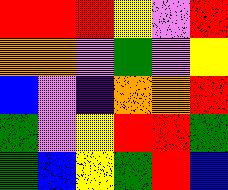[["red", "red", "red", "yellow", "violet", "red"], ["orange", "orange", "violet", "green", "violet", "yellow"], ["blue", "violet", "indigo", "orange", "orange", "red"], ["green", "violet", "yellow", "red", "red", "green"], ["green", "blue", "yellow", "green", "red", "blue"]]